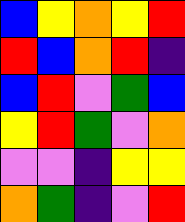[["blue", "yellow", "orange", "yellow", "red"], ["red", "blue", "orange", "red", "indigo"], ["blue", "red", "violet", "green", "blue"], ["yellow", "red", "green", "violet", "orange"], ["violet", "violet", "indigo", "yellow", "yellow"], ["orange", "green", "indigo", "violet", "red"]]